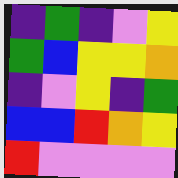[["indigo", "green", "indigo", "violet", "yellow"], ["green", "blue", "yellow", "yellow", "orange"], ["indigo", "violet", "yellow", "indigo", "green"], ["blue", "blue", "red", "orange", "yellow"], ["red", "violet", "violet", "violet", "violet"]]